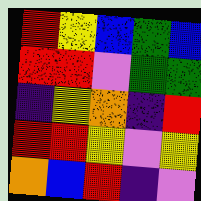[["red", "yellow", "blue", "green", "blue"], ["red", "red", "violet", "green", "green"], ["indigo", "yellow", "orange", "indigo", "red"], ["red", "red", "yellow", "violet", "yellow"], ["orange", "blue", "red", "indigo", "violet"]]